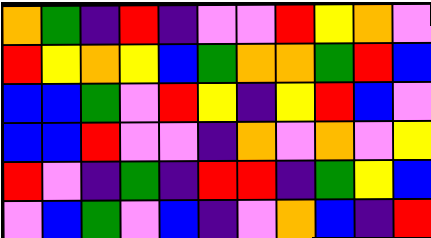[["orange", "green", "indigo", "red", "indigo", "violet", "violet", "red", "yellow", "orange", "violet"], ["red", "yellow", "orange", "yellow", "blue", "green", "orange", "orange", "green", "red", "blue"], ["blue", "blue", "green", "violet", "red", "yellow", "indigo", "yellow", "red", "blue", "violet"], ["blue", "blue", "red", "violet", "violet", "indigo", "orange", "violet", "orange", "violet", "yellow"], ["red", "violet", "indigo", "green", "indigo", "red", "red", "indigo", "green", "yellow", "blue"], ["violet", "blue", "green", "violet", "blue", "indigo", "violet", "orange", "blue", "indigo", "red"]]